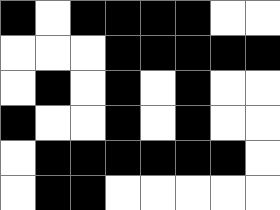[["black", "white", "black", "black", "black", "black", "white", "white"], ["white", "white", "white", "black", "black", "black", "black", "black"], ["white", "black", "white", "black", "white", "black", "white", "white"], ["black", "white", "white", "black", "white", "black", "white", "white"], ["white", "black", "black", "black", "black", "black", "black", "white"], ["white", "black", "black", "white", "white", "white", "white", "white"]]